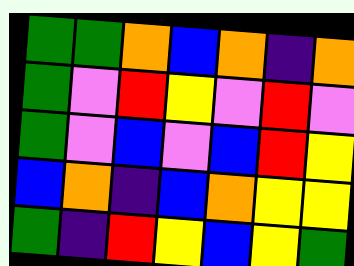[["green", "green", "orange", "blue", "orange", "indigo", "orange"], ["green", "violet", "red", "yellow", "violet", "red", "violet"], ["green", "violet", "blue", "violet", "blue", "red", "yellow"], ["blue", "orange", "indigo", "blue", "orange", "yellow", "yellow"], ["green", "indigo", "red", "yellow", "blue", "yellow", "green"]]